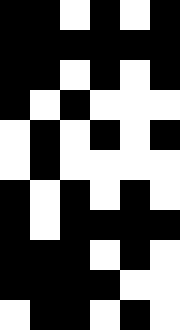[["black", "black", "white", "black", "white", "black"], ["black", "black", "black", "black", "black", "black"], ["black", "black", "white", "black", "white", "black"], ["black", "white", "black", "white", "white", "white"], ["white", "black", "white", "black", "white", "black"], ["white", "black", "white", "white", "white", "white"], ["black", "white", "black", "white", "black", "white"], ["black", "white", "black", "black", "black", "black"], ["black", "black", "black", "white", "black", "white"], ["black", "black", "black", "black", "white", "white"], ["white", "black", "black", "white", "black", "white"]]